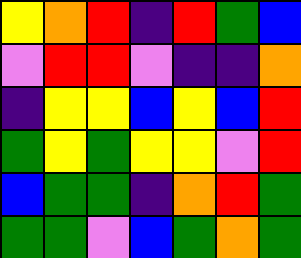[["yellow", "orange", "red", "indigo", "red", "green", "blue"], ["violet", "red", "red", "violet", "indigo", "indigo", "orange"], ["indigo", "yellow", "yellow", "blue", "yellow", "blue", "red"], ["green", "yellow", "green", "yellow", "yellow", "violet", "red"], ["blue", "green", "green", "indigo", "orange", "red", "green"], ["green", "green", "violet", "blue", "green", "orange", "green"]]